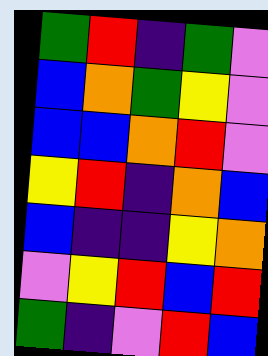[["green", "red", "indigo", "green", "violet"], ["blue", "orange", "green", "yellow", "violet"], ["blue", "blue", "orange", "red", "violet"], ["yellow", "red", "indigo", "orange", "blue"], ["blue", "indigo", "indigo", "yellow", "orange"], ["violet", "yellow", "red", "blue", "red"], ["green", "indigo", "violet", "red", "blue"]]